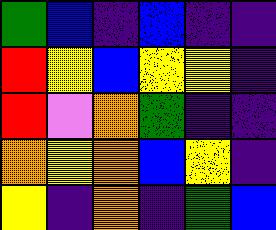[["green", "blue", "indigo", "blue", "indigo", "indigo"], ["red", "yellow", "blue", "yellow", "yellow", "indigo"], ["red", "violet", "orange", "green", "indigo", "indigo"], ["orange", "yellow", "orange", "blue", "yellow", "indigo"], ["yellow", "indigo", "orange", "indigo", "green", "blue"]]